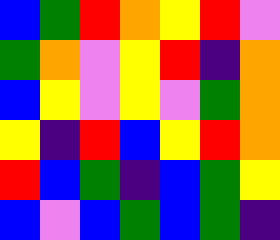[["blue", "green", "red", "orange", "yellow", "red", "violet"], ["green", "orange", "violet", "yellow", "red", "indigo", "orange"], ["blue", "yellow", "violet", "yellow", "violet", "green", "orange"], ["yellow", "indigo", "red", "blue", "yellow", "red", "orange"], ["red", "blue", "green", "indigo", "blue", "green", "yellow"], ["blue", "violet", "blue", "green", "blue", "green", "indigo"]]